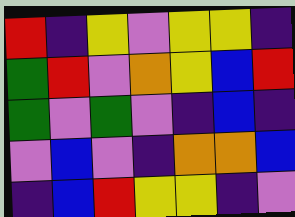[["red", "indigo", "yellow", "violet", "yellow", "yellow", "indigo"], ["green", "red", "violet", "orange", "yellow", "blue", "red"], ["green", "violet", "green", "violet", "indigo", "blue", "indigo"], ["violet", "blue", "violet", "indigo", "orange", "orange", "blue"], ["indigo", "blue", "red", "yellow", "yellow", "indigo", "violet"]]